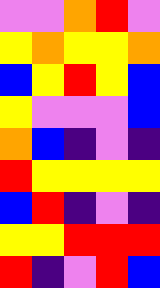[["violet", "violet", "orange", "red", "violet"], ["yellow", "orange", "yellow", "yellow", "orange"], ["blue", "yellow", "red", "yellow", "blue"], ["yellow", "violet", "violet", "violet", "blue"], ["orange", "blue", "indigo", "violet", "indigo"], ["red", "yellow", "yellow", "yellow", "yellow"], ["blue", "red", "indigo", "violet", "indigo"], ["yellow", "yellow", "red", "red", "red"], ["red", "indigo", "violet", "red", "blue"]]